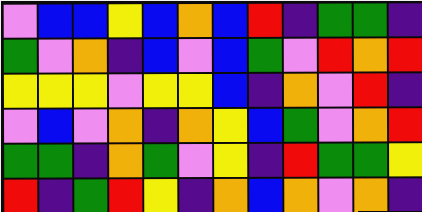[["violet", "blue", "blue", "yellow", "blue", "orange", "blue", "red", "indigo", "green", "green", "indigo"], ["green", "violet", "orange", "indigo", "blue", "violet", "blue", "green", "violet", "red", "orange", "red"], ["yellow", "yellow", "yellow", "violet", "yellow", "yellow", "blue", "indigo", "orange", "violet", "red", "indigo"], ["violet", "blue", "violet", "orange", "indigo", "orange", "yellow", "blue", "green", "violet", "orange", "red"], ["green", "green", "indigo", "orange", "green", "violet", "yellow", "indigo", "red", "green", "green", "yellow"], ["red", "indigo", "green", "red", "yellow", "indigo", "orange", "blue", "orange", "violet", "orange", "indigo"]]